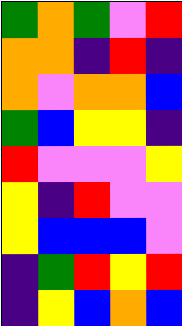[["green", "orange", "green", "violet", "red"], ["orange", "orange", "indigo", "red", "indigo"], ["orange", "violet", "orange", "orange", "blue"], ["green", "blue", "yellow", "yellow", "indigo"], ["red", "violet", "violet", "violet", "yellow"], ["yellow", "indigo", "red", "violet", "violet"], ["yellow", "blue", "blue", "blue", "violet"], ["indigo", "green", "red", "yellow", "red"], ["indigo", "yellow", "blue", "orange", "blue"]]